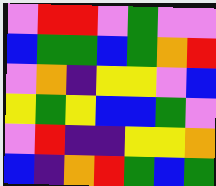[["violet", "red", "red", "violet", "green", "violet", "violet"], ["blue", "green", "green", "blue", "green", "orange", "red"], ["violet", "orange", "indigo", "yellow", "yellow", "violet", "blue"], ["yellow", "green", "yellow", "blue", "blue", "green", "violet"], ["violet", "red", "indigo", "indigo", "yellow", "yellow", "orange"], ["blue", "indigo", "orange", "red", "green", "blue", "green"]]